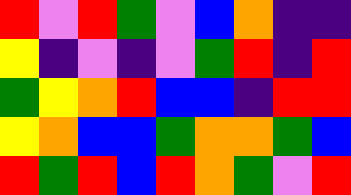[["red", "violet", "red", "green", "violet", "blue", "orange", "indigo", "indigo"], ["yellow", "indigo", "violet", "indigo", "violet", "green", "red", "indigo", "red"], ["green", "yellow", "orange", "red", "blue", "blue", "indigo", "red", "red"], ["yellow", "orange", "blue", "blue", "green", "orange", "orange", "green", "blue"], ["red", "green", "red", "blue", "red", "orange", "green", "violet", "red"]]